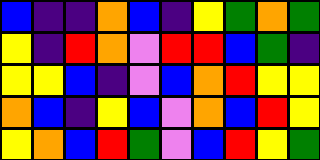[["blue", "indigo", "indigo", "orange", "blue", "indigo", "yellow", "green", "orange", "green"], ["yellow", "indigo", "red", "orange", "violet", "red", "red", "blue", "green", "indigo"], ["yellow", "yellow", "blue", "indigo", "violet", "blue", "orange", "red", "yellow", "yellow"], ["orange", "blue", "indigo", "yellow", "blue", "violet", "orange", "blue", "red", "yellow"], ["yellow", "orange", "blue", "red", "green", "violet", "blue", "red", "yellow", "green"]]